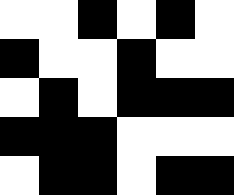[["white", "white", "black", "white", "black", "white"], ["black", "white", "white", "black", "white", "white"], ["white", "black", "white", "black", "black", "black"], ["black", "black", "black", "white", "white", "white"], ["white", "black", "black", "white", "black", "black"]]